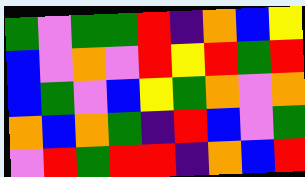[["green", "violet", "green", "green", "red", "indigo", "orange", "blue", "yellow"], ["blue", "violet", "orange", "violet", "red", "yellow", "red", "green", "red"], ["blue", "green", "violet", "blue", "yellow", "green", "orange", "violet", "orange"], ["orange", "blue", "orange", "green", "indigo", "red", "blue", "violet", "green"], ["violet", "red", "green", "red", "red", "indigo", "orange", "blue", "red"]]